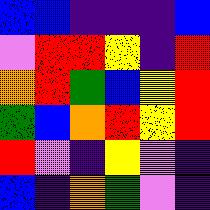[["blue", "blue", "indigo", "indigo", "indigo", "blue"], ["violet", "red", "red", "yellow", "indigo", "red"], ["orange", "red", "green", "blue", "yellow", "red"], ["green", "blue", "orange", "red", "yellow", "red"], ["red", "violet", "indigo", "yellow", "violet", "indigo"], ["blue", "indigo", "orange", "green", "violet", "indigo"]]